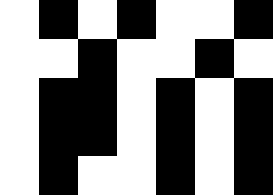[["white", "black", "white", "black", "white", "white", "black"], ["white", "white", "black", "white", "white", "black", "white"], ["white", "black", "black", "white", "black", "white", "black"], ["white", "black", "black", "white", "black", "white", "black"], ["white", "black", "white", "white", "black", "white", "black"]]